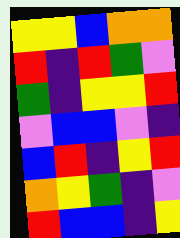[["yellow", "yellow", "blue", "orange", "orange"], ["red", "indigo", "red", "green", "violet"], ["green", "indigo", "yellow", "yellow", "red"], ["violet", "blue", "blue", "violet", "indigo"], ["blue", "red", "indigo", "yellow", "red"], ["orange", "yellow", "green", "indigo", "violet"], ["red", "blue", "blue", "indigo", "yellow"]]